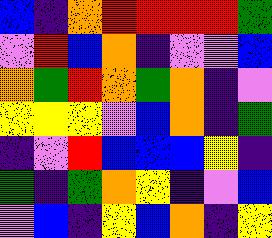[["blue", "indigo", "orange", "red", "red", "red", "red", "green"], ["violet", "red", "blue", "orange", "indigo", "violet", "violet", "blue"], ["orange", "green", "red", "orange", "green", "orange", "indigo", "violet"], ["yellow", "yellow", "yellow", "violet", "blue", "orange", "indigo", "green"], ["indigo", "violet", "red", "blue", "blue", "blue", "yellow", "indigo"], ["green", "indigo", "green", "orange", "yellow", "indigo", "violet", "blue"], ["violet", "blue", "indigo", "yellow", "blue", "orange", "indigo", "yellow"]]